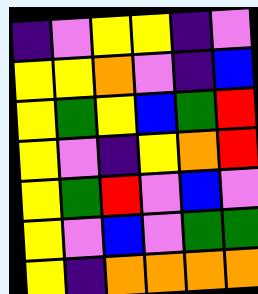[["indigo", "violet", "yellow", "yellow", "indigo", "violet"], ["yellow", "yellow", "orange", "violet", "indigo", "blue"], ["yellow", "green", "yellow", "blue", "green", "red"], ["yellow", "violet", "indigo", "yellow", "orange", "red"], ["yellow", "green", "red", "violet", "blue", "violet"], ["yellow", "violet", "blue", "violet", "green", "green"], ["yellow", "indigo", "orange", "orange", "orange", "orange"]]